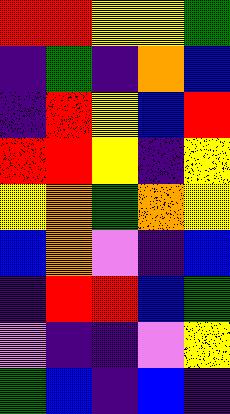[["red", "red", "yellow", "yellow", "green"], ["indigo", "green", "indigo", "orange", "blue"], ["indigo", "red", "yellow", "blue", "red"], ["red", "red", "yellow", "indigo", "yellow"], ["yellow", "orange", "green", "orange", "yellow"], ["blue", "orange", "violet", "indigo", "blue"], ["indigo", "red", "red", "blue", "green"], ["violet", "indigo", "indigo", "violet", "yellow"], ["green", "blue", "indigo", "blue", "indigo"]]